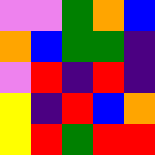[["violet", "violet", "green", "orange", "blue"], ["orange", "blue", "green", "green", "indigo"], ["violet", "red", "indigo", "red", "indigo"], ["yellow", "indigo", "red", "blue", "orange"], ["yellow", "red", "green", "red", "red"]]